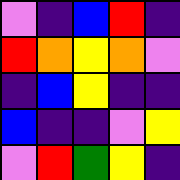[["violet", "indigo", "blue", "red", "indigo"], ["red", "orange", "yellow", "orange", "violet"], ["indigo", "blue", "yellow", "indigo", "indigo"], ["blue", "indigo", "indigo", "violet", "yellow"], ["violet", "red", "green", "yellow", "indigo"]]